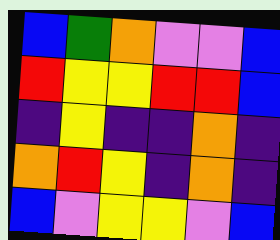[["blue", "green", "orange", "violet", "violet", "blue"], ["red", "yellow", "yellow", "red", "red", "blue"], ["indigo", "yellow", "indigo", "indigo", "orange", "indigo"], ["orange", "red", "yellow", "indigo", "orange", "indigo"], ["blue", "violet", "yellow", "yellow", "violet", "blue"]]